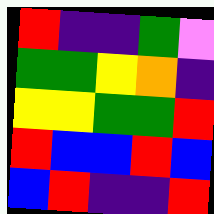[["red", "indigo", "indigo", "green", "violet"], ["green", "green", "yellow", "orange", "indigo"], ["yellow", "yellow", "green", "green", "red"], ["red", "blue", "blue", "red", "blue"], ["blue", "red", "indigo", "indigo", "red"]]